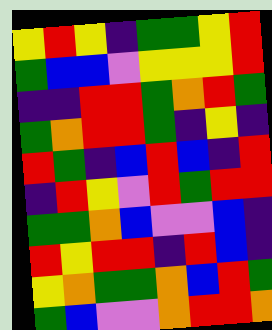[["yellow", "red", "yellow", "indigo", "green", "green", "yellow", "red"], ["green", "blue", "blue", "violet", "yellow", "yellow", "yellow", "red"], ["indigo", "indigo", "red", "red", "green", "orange", "red", "green"], ["green", "orange", "red", "red", "green", "indigo", "yellow", "indigo"], ["red", "green", "indigo", "blue", "red", "blue", "indigo", "red"], ["indigo", "red", "yellow", "violet", "red", "green", "red", "red"], ["green", "green", "orange", "blue", "violet", "violet", "blue", "indigo"], ["red", "yellow", "red", "red", "indigo", "red", "blue", "indigo"], ["yellow", "orange", "green", "green", "orange", "blue", "red", "green"], ["green", "blue", "violet", "violet", "orange", "red", "red", "orange"]]